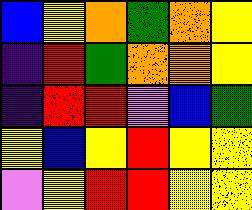[["blue", "yellow", "orange", "green", "orange", "yellow"], ["indigo", "red", "green", "orange", "orange", "yellow"], ["indigo", "red", "red", "violet", "blue", "green"], ["yellow", "blue", "yellow", "red", "yellow", "yellow"], ["violet", "yellow", "red", "red", "yellow", "yellow"]]